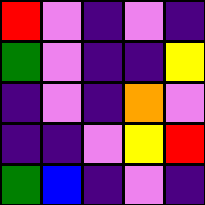[["red", "violet", "indigo", "violet", "indigo"], ["green", "violet", "indigo", "indigo", "yellow"], ["indigo", "violet", "indigo", "orange", "violet"], ["indigo", "indigo", "violet", "yellow", "red"], ["green", "blue", "indigo", "violet", "indigo"]]